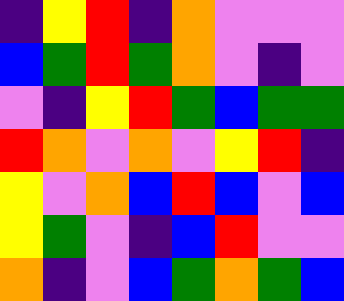[["indigo", "yellow", "red", "indigo", "orange", "violet", "violet", "violet"], ["blue", "green", "red", "green", "orange", "violet", "indigo", "violet"], ["violet", "indigo", "yellow", "red", "green", "blue", "green", "green"], ["red", "orange", "violet", "orange", "violet", "yellow", "red", "indigo"], ["yellow", "violet", "orange", "blue", "red", "blue", "violet", "blue"], ["yellow", "green", "violet", "indigo", "blue", "red", "violet", "violet"], ["orange", "indigo", "violet", "blue", "green", "orange", "green", "blue"]]